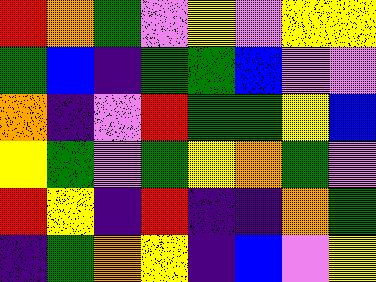[["red", "orange", "green", "violet", "yellow", "violet", "yellow", "yellow"], ["green", "blue", "indigo", "green", "green", "blue", "violet", "violet"], ["orange", "indigo", "violet", "red", "green", "green", "yellow", "blue"], ["yellow", "green", "violet", "green", "yellow", "orange", "green", "violet"], ["red", "yellow", "indigo", "red", "indigo", "indigo", "orange", "green"], ["indigo", "green", "orange", "yellow", "indigo", "blue", "violet", "yellow"]]